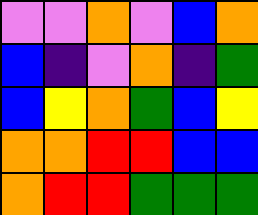[["violet", "violet", "orange", "violet", "blue", "orange"], ["blue", "indigo", "violet", "orange", "indigo", "green"], ["blue", "yellow", "orange", "green", "blue", "yellow"], ["orange", "orange", "red", "red", "blue", "blue"], ["orange", "red", "red", "green", "green", "green"]]